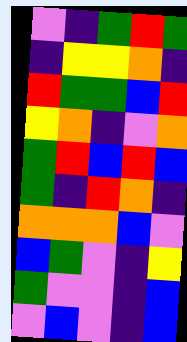[["violet", "indigo", "green", "red", "green"], ["indigo", "yellow", "yellow", "orange", "indigo"], ["red", "green", "green", "blue", "red"], ["yellow", "orange", "indigo", "violet", "orange"], ["green", "red", "blue", "red", "blue"], ["green", "indigo", "red", "orange", "indigo"], ["orange", "orange", "orange", "blue", "violet"], ["blue", "green", "violet", "indigo", "yellow"], ["green", "violet", "violet", "indigo", "blue"], ["violet", "blue", "violet", "indigo", "blue"]]